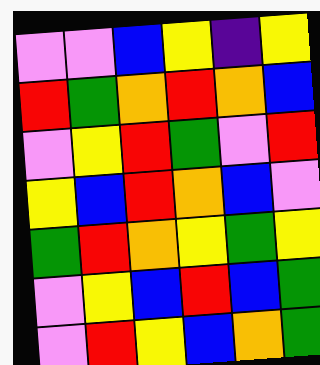[["violet", "violet", "blue", "yellow", "indigo", "yellow"], ["red", "green", "orange", "red", "orange", "blue"], ["violet", "yellow", "red", "green", "violet", "red"], ["yellow", "blue", "red", "orange", "blue", "violet"], ["green", "red", "orange", "yellow", "green", "yellow"], ["violet", "yellow", "blue", "red", "blue", "green"], ["violet", "red", "yellow", "blue", "orange", "green"]]